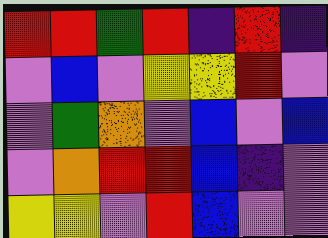[["red", "red", "green", "red", "indigo", "red", "indigo"], ["violet", "blue", "violet", "yellow", "yellow", "red", "violet"], ["violet", "green", "orange", "violet", "blue", "violet", "blue"], ["violet", "orange", "red", "red", "blue", "indigo", "violet"], ["yellow", "yellow", "violet", "red", "blue", "violet", "violet"]]